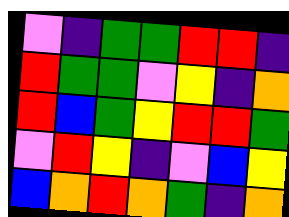[["violet", "indigo", "green", "green", "red", "red", "indigo"], ["red", "green", "green", "violet", "yellow", "indigo", "orange"], ["red", "blue", "green", "yellow", "red", "red", "green"], ["violet", "red", "yellow", "indigo", "violet", "blue", "yellow"], ["blue", "orange", "red", "orange", "green", "indigo", "orange"]]